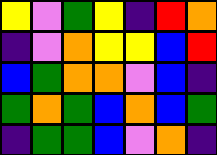[["yellow", "violet", "green", "yellow", "indigo", "red", "orange"], ["indigo", "violet", "orange", "yellow", "yellow", "blue", "red"], ["blue", "green", "orange", "orange", "violet", "blue", "indigo"], ["green", "orange", "green", "blue", "orange", "blue", "green"], ["indigo", "green", "green", "blue", "violet", "orange", "indigo"]]